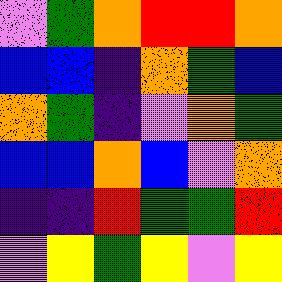[["violet", "green", "orange", "red", "red", "orange"], ["blue", "blue", "indigo", "orange", "green", "blue"], ["orange", "green", "indigo", "violet", "orange", "green"], ["blue", "blue", "orange", "blue", "violet", "orange"], ["indigo", "indigo", "red", "green", "green", "red"], ["violet", "yellow", "green", "yellow", "violet", "yellow"]]